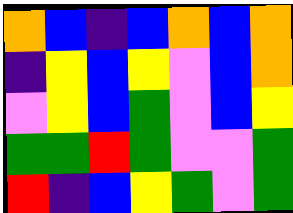[["orange", "blue", "indigo", "blue", "orange", "blue", "orange"], ["indigo", "yellow", "blue", "yellow", "violet", "blue", "orange"], ["violet", "yellow", "blue", "green", "violet", "blue", "yellow"], ["green", "green", "red", "green", "violet", "violet", "green"], ["red", "indigo", "blue", "yellow", "green", "violet", "green"]]